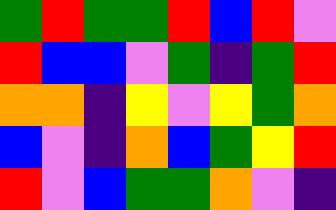[["green", "red", "green", "green", "red", "blue", "red", "violet"], ["red", "blue", "blue", "violet", "green", "indigo", "green", "red"], ["orange", "orange", "indigo", "yellow", "violet", "yellow", "green", "orange"], ["blue", "violet", "indigo", "orange", "blue", "green", "yellow", "red"], ["red", "violet", "blue", "green", "green", "orange", "violet", "indigo"]]